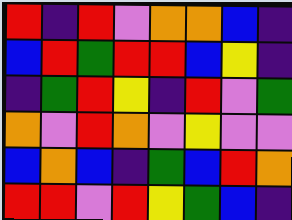[["red", "indigo", "red", "violet", "orange", "orange", "blue", "indigo"], ["blue", "red", "green", "red", "red", "blue", "yellow", "indigo"], ["indigo", "green", "red", "yellow", "indigo", "red", "violet", "green"], ["orange", "violet", "red", "orange", "violet", "yellow", "violet", "violet"], ["blue", "orange", "blue", "indigo", "green", "blue", "red", "orange"], ["red", "red", "violet", "red", "yellow", "green", "blue", "indigo"]]